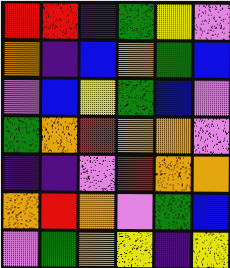[["red", "red", "indigo", "green", "yellow", "violet"], ["orange", "indigo", "blue", "orange", "green", "blue"], ["violet", "blue", "yellow", "green", "blue", "violet"], ["green", "orange", "red", "orange", "orange", "violet"], ["indigo", "indigo", "violet", "red", "orange", "orange"], ["orange", "red", "orange", "violet", "green", "blue"], ["violet", "green", "orange", "yellow", "indigo", "yellow"]]